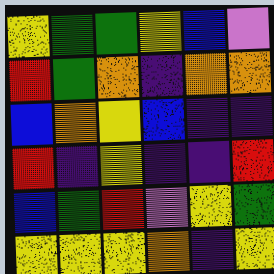[["yellow", "green", "green", "yellow", "blue", "violet"], ["red", "green", "orange", "indigo", "orange", "orange"], ["blue", "orange", "yellow", "blue", "indigo", "indigo"], ["red", "indigo", "yellow", "indigo", "indigo", "red"], ["blue", "green", "red", "violet", "yellow", "green"], ["yellow", "yellow", "yellow", "orange", "indigo", "yellow"]]